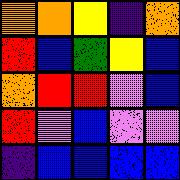[["orange", "orange", "yellow", "indigo", "orange"], ["red", "blue", "green", "yellow", "blue"], ["orange", "red", "red", "violet", "blue"], ["red", "violet", "blue", "violet", "violet"], ["indigo", "blue", "blue", "blue", "blue"]]